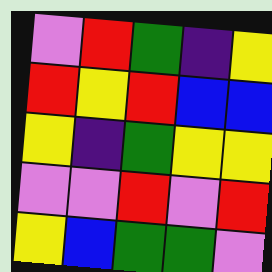[["violet", "red", "green", "indigo", "yellow"], ["red", "yellow", "red", "blue", "blue"], ["yellow", "indigo", "green", "yellow", "yellow"], ["violet", "violet", "red", "violet", "red"], ["yellow", "blue", "green", "green", "violet"]]